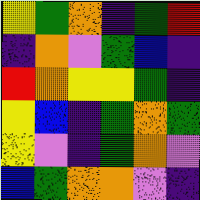[["yellow", "green", "orange", "indigo", "green", "red"], ["indigo", "orange", "violet", "green", "blue", "indigo"], ["red", "orange", "yellow", "yellow", "green", "indigo"], ["yellow", "blue", "indigo", "green", "orange", "green"], ["yellow", "violet", "indigo", "green", "orange", "violet"], ["blue", "green", "orange", "orange", "violet", "indigo"]]